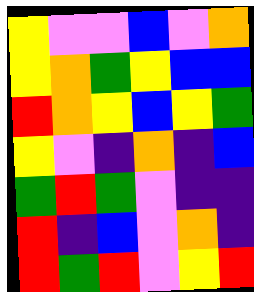[["yellow", "violet", "violet", "blue", "violet", "orange"], ["yellow", "orange", "green", "yellow", "blue", "blue"], ["red", "orange", "yellow", "blue", "yellow", "green"], ["yellow", "violet", "indigo", "orange", "indigo", "blue"], ["green", "red", "green", "violet", "indigo", "indigo"], ["red", "indigo", "blue", "violet", "orange", "indigo"], ["red", "green", "red", "violet", "yellow", "red"]]